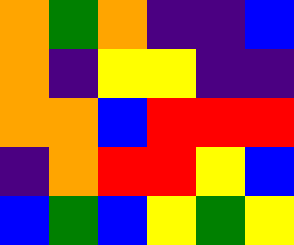[["orange", "green", "orange", "indigo", "indigo", "blue"], ["orange", "indigo", "yellow", "yellow", "indigo", "indigo"], ["orange", "orange", "blue", "red", "red", "red"], ["indigo", "orange", "red", "red", "yellow", "blue"], ["blue", "green", "blue", "yellow", "green", "yellow"]]